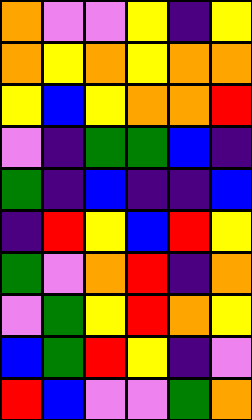[["orange", "violet", "violet", "yellow", "indigo", "yellow"], ["orange", "yellow", "orange", "yellow", "orange", "orange"], ["yellow", "blue", "yellow", "orange", "orange", "red"], ["violet", "indigo", "green", "green", "blue", "indigo"], ["green", "indigo", "blue", "indigo", "indigo", "blue"], ["indigo", "red", "yellow", "blue", "red", "yellow"], ["green", "violet", "orange", "red", "indigo", "orange"], ["violet", "green", "yellow", "red", "orange", "yellow"], ["blue", "green", "red", "yellow", "indigo", "violet"], ["red", "blue", "violet", "violet", "green", "orange"]]